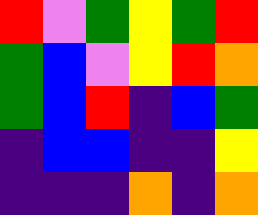[["red", "violet", "green", "yellow", "green", "red"], ["green", "blue", "violet", "yellow", "red", "orange"], ["green", "blue", "red", "indigo", "blue", "green"], ["indigo", "blue", "blue", "indigo", "indigo", "yellow"], ["indigo", "indigo", "indigo", "orange", "indigo", "orange"]]